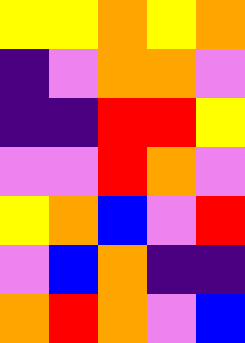[["yellow", "yellow", "orange", "yellow", "orange"], ["indigo", "violet", "orange", "orange", "violet"], ["indigo", "indigo", "red", "red", "yellow"], ["violet", "violet", "red", "orange", "violet"], ["yellow", "orange", "blue", "violet", "red"], ["violet", "blue", "orange", "indigo", "indigo"], ["orange", "red", "orange", "violet", "blue"]]